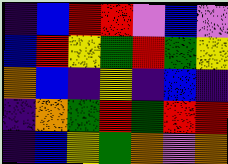[["indigo", "blue", "red", "red", "violet", "blue", "violet"], ["blue", "red", "yellow", "green", "red", "green", "yellow"], ["orange", "blue", "indigo", "yellow", "indigo", "blue", "indigo"], ["indigo", "orange", "green", "red", "green", "red", "red"], ["indigo", "blue", "yellow", "green", "orange", "violet", "orange"]]